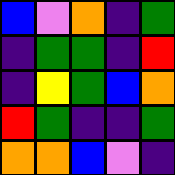[["blue", "violet", "orange", "indigo", "green"], ["indigo", "green", "green", "indigo", "red"], ["indigo", "yellow", "green", "blue", "orange"], ["red", "green", "indigo", "indigo", "green"], ["orange", "orange", "blue", "violet", "indigo"]]